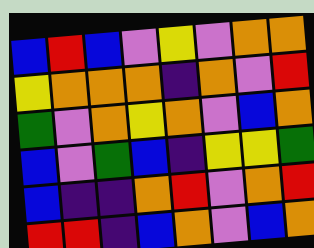[["blue", "red", "blue", "violet", "yellow", "violet", "orange", "orange"], ["yellow", "orange", "orange", "orange", "indigo", "orange", "violet", "red"], ["green", "violet", "orange", "yellow", "orange", "violet", "blue", "orange"], ["blue", "violet", "green", "blue", "indigo", "yellow", "yellow", "green"], ["blue", "indigo", "indigo", "orange", "red", "violet", "orange", "red"], ["red", "red", "indigo", "blue", "orange", "violet", "blue", "orange"]]